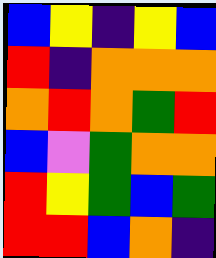[["blue", "yellow", "indigo", "yellow", "blue"], ["red", "indigo", "orange", "orange", "orange"], ["orange", "red", "orange", "green", "red"], ["blue", "violet", "green", "orange", "orange"], ["red", "yellow", "green", "blue", "green"], ["red", "red", "blue", "orange", "indigo"]]